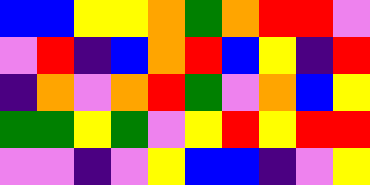[["blue", "blue", "yellow", "yellow", "orange", "green", "orange", "red", "red", "violet"], ["violet", "red", "indigo", "blue", "orange", "red", "blue", "yellow", "indigo", "red"], ["indigo", "orange", "violet", "orange", "red", "green", "violet", "orange", "blue", "yellow"], ["green", "green", "yellow", "green", "violet", "yellow", "red", "yellow", "red", "red"], ["violet", "violet", "indigo", "violet", "yellow", "blue", "blue", "indigo", "violet", "yellow"]]